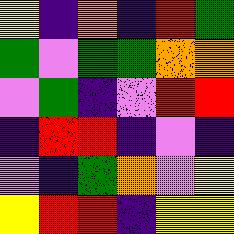[["yellow", "indigo", "orange", "indigo", "red", "green"], ["green", "violet", "green", "green", "orange", "orange"], ["violet", "green", "indigo", "violet", "red", "red"], ["indigo", "red", "red", "indigo", "violet", "indigo"], ["violet", "indigo", "green", "orange", "violet", "yellow"], ["yellow", "red", "red", "indigo", "yellow", "yellow"]]